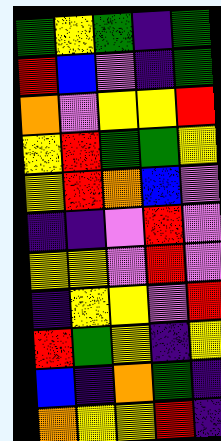[["green", "yellow", "green", "indigo", "green"], ["red", "blue", "violet", "indigo", "green"], ["orange", "violet", "yellow", "yellow", "red"], ["yellow", "red", "green", "green", "yellow"], ["yellow", "red", "orange", "blue", "violet"], ["indigo", "indigo", "violet", "red", "violet"], ["yellow", "yellow", "violet", "red", "violet"], ["indigo", "yellow", "yellow", "violet", "red"], ["red", "green", "yellow", "indigo", "yellow"], ["blue", "indigo", "orange", "green", "indigo"], ["orange", "yellow", "yellow", "red", "indigo"]]